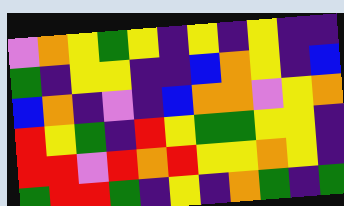[["violet", "orange", "yellow", "green", "yellow", "indigo", "yellow", "indigo", "yellow", "indigo", "indigo"], ["green", "indigo", "yellow", "yellow", "indigo", "indigo", "blue", "orange", "yellow", "indigo", "blue"], ["blue", "orange", "indigo", "violet", "indigo", "blue", "orange", "orange", "violet", "yellow", "orange"], ["red", "yellow", "green", "indigo", "red", "yellow", "green", "green", "yellow", "yellow", "indigo"], ["red", "red", "violet", "red", "orange", "red", "yellow", "yellow", "orange", "yellow", "indigo"], ["green", "red", "red", "green", "indigo", "yellow", "indigo", "orange", "green", "indigo", "green"]]